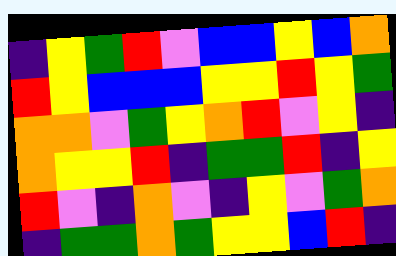[["indigo", "yellow", "green", "red", "violet", "blue", "blue", "yellow", "blue", "orange"], ["red", "yellow", "blue", "blue", "blue", "yellow", "yellow", "red", "yellow", "green"], ["orange", "orange", "violet", "green", "yellow", "orange", "red", "violet", "yellow", "indigo"], ["orange", "yellow", "yellow", "red", "indigo", "green", "green", "red", "indigo", "yellow"], ["red", "violet", "indigo", "orange", "violet", "indigo", "yellow", "violet", "green", "orange"], ["indigo", "green", "green", "orange", "green", "yellow", "yellow", "blue", "red", "indigo"]]